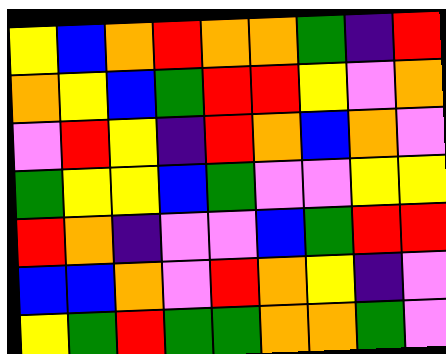[["yellow", "blue", "orange", "red", "orange", "orange", "green", "indigo", "red"], ["orange", "yellow", "blue", "green", "red", "red", "yellow", "violet", "orange"], ["violet", "red", "yellow", "indigo", "red", "orange", "blue", "orange", "violet"], ["green", "yellow", "yellow", "blue", "green", "violet", "violet", "yellow", "yellow"], ["red", "orange", "indigo", "violet", "violet", "blue", "green", "red", "red"], ["blue", "blue", "orange", "violet", "red", "orange", "yellow", "indigo", "violet"], ["yellow", "green", "red", "green", "green", "orange", "orange", "green", "violet"]]